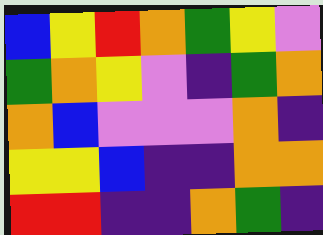[["blue", "yellow", "red", "orange", "green", "yellow", "violet"], ["green", "orange", "yellow", "violet", "indigo", "green", "orange"], ["orange", "blue", "violet", "violet", "violet", "orange", "indigo"], ["yellow", "yellow", "blue", "indigo", "indigo", "orange", "orange"], ["red", "red", "indigo", "indigo", "orange", "green", "indigo"]]